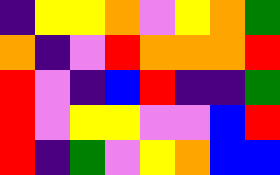[["indigo", "yellow", "yellow", "orange", "violet", "yellow", "orange", "green"], ["orange", "indigo", "violet", "red", "orange", "orange", "orange", "red"], ["red", "violet", "indigo", "blue", "red", "indigo", "indigo", "green"], ["red", "violet", "yellow", "yellow", "violet", "violet", "blue", "red"], ["red", "indigo", "green", "violet", "yellow", "orange", "blue", "blue"]]